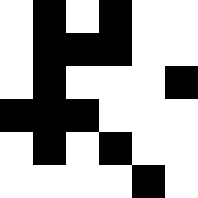[["white", "black", "white", "black", "white", "white"], ["white", "black", "black", "black", "white", "white"], ["white", "black", "white", "white", "white", "black"], ["black", "black", "black", "white", "white", "white"], ["white", "black", "white", "black", "white", "white"], ["white", "white", "white", "white", "black", "white"]]